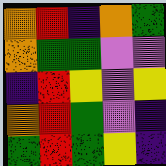[["orange", "red", "indigo", "orange", "green"], ["orange", "green", "green", "violet", "violet"], ["indigo", "red", "yellow", "violet", "yellow"], ["orange", "red", "green", "violet", "indigo"], ["green", "red", "green", "yellow", "indigo"]]